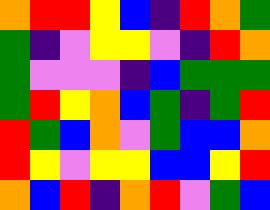[["orange", "red", "red", "yellow", "blue", "indigo", "red", "orange", "green"], ["green", "indigo", "violet", "yellow", "yellow", "violet", "indigo", "red", "orange"], ["green", "violet", "violet", "violet", "indigo", "blue", "green", "green", "green"], ["green", "red", "yellow", "orange", "blue", "green", "indigo", "green", "red"], ["red", "green", "blue", "orange", "violet", "green", "blue", "blue", "orange"], ["red", "yellow", "violet", "yellow", "yellow", "blue", "blue", "yellow", "red"], ["orange", "blue", "red", "indigo", "orange", "red", "violet", "green", "blue"]]